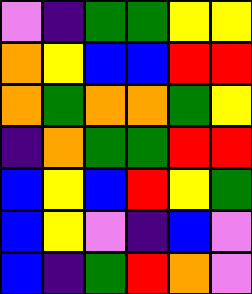[["violet", "indigo", "green", "green", "yellow", "yellow"], ["orange", "yellow", "blue", "blue", "red", "red"], ["orange", "green", "orange", "orange", "green", "yellow"], ["indigo", "orange", "green", "green", "red", "red"], ["blue", "yellow", "blue", "red", "yellow", "green"], ["blue", "yellow", "violet", "indigo", "blue", "violet"], ["blue", "indigo", "green", "red", "orange", "violet"]]